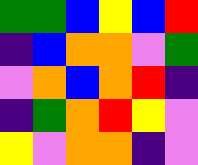[["green", "green", "blue", "yellow", "blue", "red"], ["indigo", "blue", "orange", "orange", "violet", "green"], ["violet", "orange", "blue", "orange", "red", "indigo"], ["indigo", "green", "orange", "red", "yellow", "violet"], ["yellow", "violet", "orange", "orange", "indigo", "violet"]]